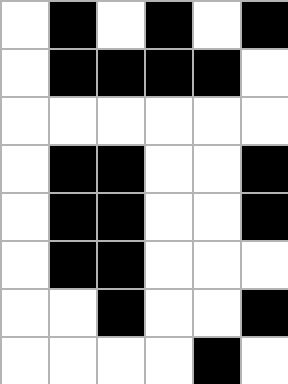[["white", "black", "white", "black", "white", "black"], ["white", "black", "black", "black", "black", "white"], ["white", "white", "white", "white", "white", "white"], ["white", "black", "black", "white", "white", "black"], ["white", "black", "black", "white", "white", "black"], ["white", "black", "black", "white", "white", "white"], ["white", "white", "black", "white", "white", "black"], ["white", "white", "white", "white", "black", "white"]]